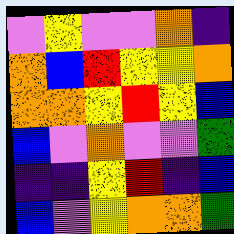[["violet", "yellow", "violet", "violet", "orange", "indigo"], ["orange", "blue", "red", "yellow", "yellow", "orange"], ["orange", "orange", "yellow", "red", "yellow", "blue"], ["blue", "violet", "orange", "violet", "violet", "green"], ["indigo", "indigo", "yellow", "red", "indigo", "blue"], ["blue", "violet", "yellow", "orange", "orange", "green"]]